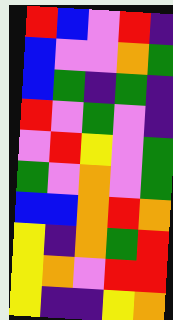[["red", "blue", "violet", "red", "indigo"], ["blue", "violet", "violet", "orange", "green"], ["blue", "green", "indigo", "green", "indigo"], ["red", "violet", "green", "violet", "indigo"], ["violet", "red", "yellow", "violet", "green"], ["green", "violet", "orange", "violet", "green"], ["blue", "blue", "orange", "red", "orange"], ["yellow", "indigo", "orange", "green", "red"], ["yellow", "orange", "violet", "red", "red"], ["yellow", "indigo", "indigo", "yellow", "orange"]]